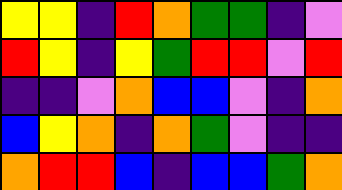[["yellow", "yellow", "indigo", "red", "orange", "green", "green", "indigo", "violet"], ["red", "yellow", "indigo", "yellow", "green", "red", "red", "violet", "red"], ["indigo", "indigo", "violet", "orange", "blue", "blue", "violet", "indigo", "orange"], ["blue", "yellow", "orange", "indigo", "orange", "green", "violet", "indigo", "indigo"], ["orange", "red", "red", "blue", "indigo", "blue", "blue", "green", "orange"]]